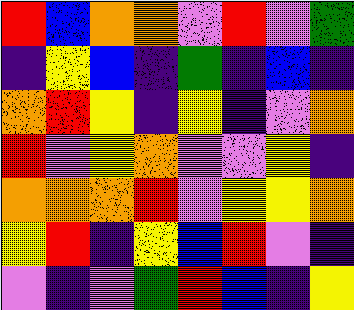[["red", "blue", "orange", "orange", "violet", "red", "violet", "green"], ["indigo", "yellow", "blue", "indigo", "green", "indigo", "blue", "indigo"], ["orange", "red", "yellow", "indigo", "yellow", "indigo", "violet", "orange"], ["red", "violet", "yellow", "orange", "violet", "violet", "yellow", "indigo"], ["orange", "orange", "orange", "red", "violet", "yellow", "yellow", "orange"], ["yellow", "red", "indigo", "yellow", "blue", "red", "violet", "indigo"], ["violet", "indigo", "violet", "green", "red", "blue", "indigo", "yellow"]]